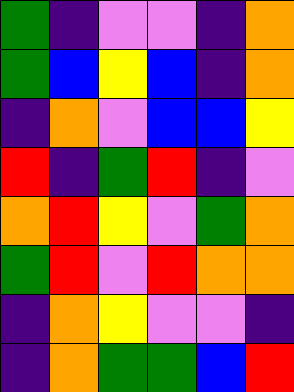[["green", "indigo", "violet", "violet", "indigo", "orange"], ["green", "blue", "yellow", "blue", "indigo", "orange"], ["indigo", "orange", "violet", "blue", "blue", "yellow"], ["red", "indigo", "green", "red", "indigo", "violet"], ["orange", "red", "yellow", "violet", "green", "orange"], ["green", "red", "violet", "red", "orange", "orange"], ["indigo", "orange", "yellow", "violet", "violet", "indigo"], ["indigo", "orange", "green", "green", "blue", "red"]]